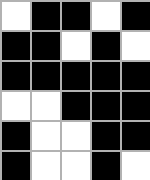[["white", "black", "black", "white", "black"], ["black", "black", "white", "black", "white"], ["black", "black", "black", "black", "black"], ["white", "white", "black", "black", "black"], ["black", "white", "white", "black", "black"], ["black", "white", "white", "black", "white"]]